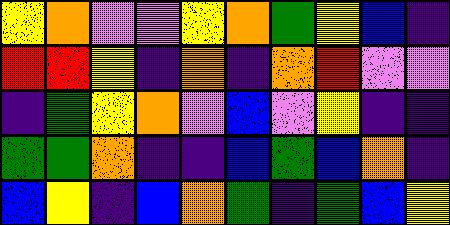[["yellow", "orange", "violet", "violet", "yellow", "orange", "green", "yellow", "blue", "indigo"], ["red", "red", "yellow", "indigo", "orange", "indigo", "orange", "red", "violet", "violet"], ["indigo", "green", "yellow", "orange", "violet", "blue", "violet", "yellow", "indigo", "indigo"], ["green", "green", "orange", "indigo", "indigo", "blue", "green", "blue", "orange", "indigo"], ["blue", "yellow", "indigo", "blue", "orange", "green", "indigo", "green", "blue", "yellow"]]